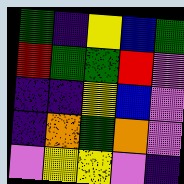[["green", "indigo", "yellow", "blue", "green"], ["red", "green", "green", "red", "violet"], ["indigo", "indigo", "yellow", "blue", "violet"], ["indigo", "orange", "green", "orange", "violet"], ["violet", "yellow", "yellow", "violet", "indigo"]]